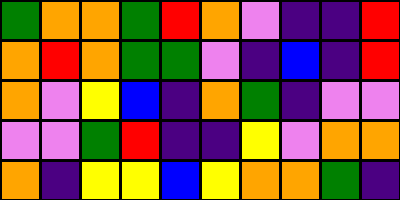[["green", "orange", "orange", "green", "red", "orange", "violet", "indigo", "indigo", "red"], ["orange", "red", "orange", "green", "green", "violet", "indigo", "blue", "indigo", "red"], ["orange", "violet", "yellow", "blue", "indigo", "orange", "green", "indigo", "violet", "violet"], ["violet", "violet", "green", "red", "indigo", "indigo", "yellow", "violet", "orange", "orange"], ["orange", "indigo", "yellow", "yellow", "blue", "yellow", "orange", "orange", "green", "indigo"]]